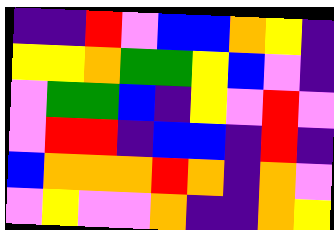[["indigo", "indigo", "red", "violet", "blue", "blue", "orange", "yellow", "indigo"], ["yellow", "yellow", "orange", "green", "green", "yellow", "blue", "violet", "indigo"], ["violet", "green", "green", "blue", "indigo", "yellow", "violet", "red", "violet"], ["violet", "red", "red", "indigo", "blue", "blue", "indigo", "red", "indigo"], ["blue", "orange", "orange", "orange", "red", "orange", "indigo", "orange", "violet"], ["violet", "yellow", "violet", "violet", "orange", "indigo", "indigo", "orange", "yellow"]]